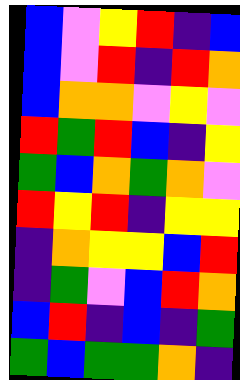[["blue", "violet", "yellow", "red", "indigo", "blue"], ["blue", "violet", "red", "indigo", "red", "orange"], ["blue", "orange", "orange", "violet", "yellow", "violet"], ["red", "green", "red", "blue", "indigo", "yellow"], ["green", "blue", "orange", "green", "orange", "violet"], ["red", "yellow", "red", "indigo", "yellow", "yellow"], ["indigo", "orange", "yellow", "yellow", "blue", "red"], ["indigo", "green", "violet", "blue", "red", "orange"], ["blue", "red", "indigo", "blue", "indigo", "green"], ["green", "blue", "green", "green", "orange", "indigo"]]